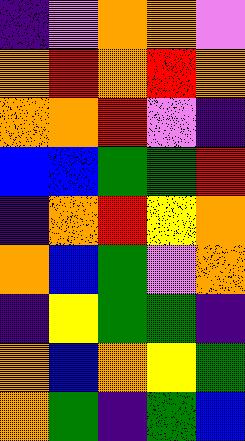[["indigo", "violet", "orange", "orange", "violet"], ["orange", "red", "orange", "red", "orange"], ["orange", "orange", "red", "violet", "indigo"], ["blue", "blue", "green", "green", "red"], ["indigo", "orange", "red", "yellow", "orange"], ["orange", "blue", "green", "violet", "orange"], ["indigo", "yellow", "green", "green", "indigo"], ["orange", "blue", "orange", "yellow", "green"], ["orange", "green", "indigo", "green", "blue"]]